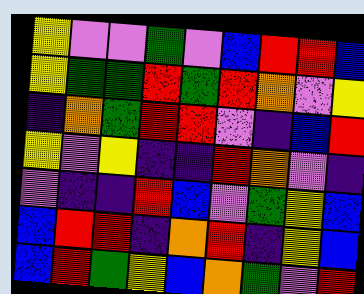[["yellow", "violet", "violet", "green", "violet", "blue", "red", "red", "blue"], ["yellow", "green", "green", "red", "green", "red", "orange", "violet", "yellow"], ["indigo", "orange", "green", "red", "red", "violet", "indigo", "blue", "red"], ["yellow", "violet", "yellow", "indigo", "indigo", "red", "orange", "violet", "indigo"], ["violet", "indigo", "indigo", "red", "blue", "violet", "green", "yellow", "blue"], ["blue", "red", "red", "indigo", "orange", "red", "indigo", "yellow", "blue"], ["blue", "red", "green", "yellow", "blue", "orange", "green", "violet", "red"]]